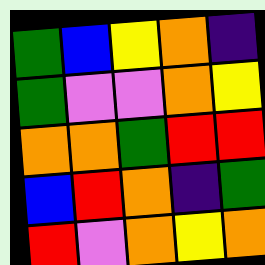[["green", "blue", "yellow", "orange", "indigo"], ["green", "violet", "violet", "orange", "yellow"], ["orange", "orange", "green", "red", "red"], ["blue", "red", "orange", "indigo", "green"], ["red", "violet", "orange", "yellow", "orange"]]